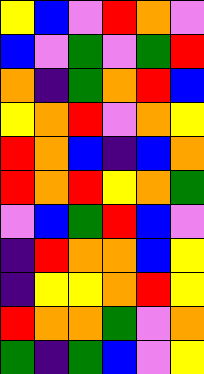[["yellow", "blue", "violet", "red", "orange", "violet"], ["blue", "violet", "green", "violet", "green", "red"], ["orange", "indigo", "green", "orange", "red", "blue"], ["yellow", "orange", "red", "violet", "orange", "yellow"], ["red", "orange", "blue", "indigo", "blue", "orange"], ["red", "orange", "red", "yellow", "orange", "green"], ["violet", "blue", "green", "red", "blue", "violet"], ["indigo", "red", "orange", "orange", "blue", "yellow"], ["indigo", "yellow", "yellow", "orange", "red", "yellow"], ["red", "orange", "orange", "green", "violet", "orange"], ["green", "indigo", "green", "blue", "violet", "yellow"]]